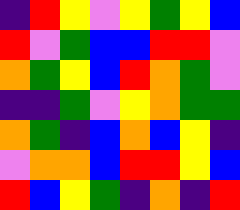[["indigo", "red", "yellow", "violet", "yellow", "green", "yellow", "blue"], ["red", "violet", "green", "blue", "blue", "red", "red", "violet"], ["orange", "green", "yellow", "blue", "red", "orange", "green", "violet"], ["indigo", "indigo", "green", "violet", "yellow", "orange", "green", "green"], ["orange", "green", "indigo", "blue", "orange", "blue", "yellow", "indigo"], ["violet", "orange", "orange", "blue", "red", "red", "yellow", "blue"], ["red", "blue", "yellow", "green", "indigo", "orange", "indigo", "red"]]